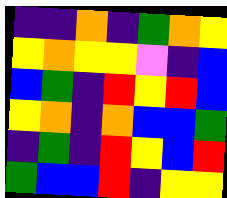[["indigo", "indigo", "orange", "indigo", "green", "orange", "yellow"], ["yellow", "orange", "yellow", "yellow", "violet", "indigo", "blue"], ["blue", "green", "indigo", "red", "yellow", "red", "blue"], ["yellow", "orange", "indigo", "orange", "blue", "blue", "green"], ["indigo", "green", "indigo", "red", "yellow", "blue", "red"], ["green", "blue", "blue", "red", "indigo", "yellow", "yellow"]]